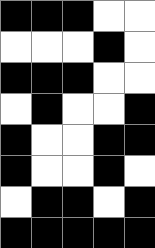[["black", "black", "black", "white", "white"], ["white", "white", "white", "black", "white"], ["black", "black", "black", "white", "white"], ["white", "black", "white", "white", "black"], ["black", "white", "white", "black", "black"], ["black", "white", "white", "black", "white"], ["white", "black", "black", "white", "black"], ["black", "black", "black", "black", "black"]]